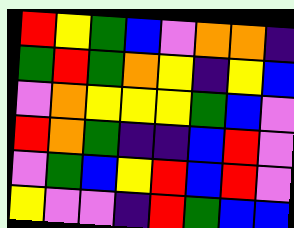[["red", "yellow", "green", "blue", "violet", "orange", "orange", "indigo"], ["green", "red", "green", "orange", "yellow", "indigo", "yellow", "blue"], ["violet", "orange", "yellow", "yellow", "yellow", "green", "blue", "violet"], ["red", "orange", "green", "indigo", "indigo", "blue", "red", "violet"], ["violet", "green", "blue", "yellow", "red", "blue", "red", "violet"], ["yellow", "violet", "violet", "indigo", "red", "green", "blue", "blue"]]